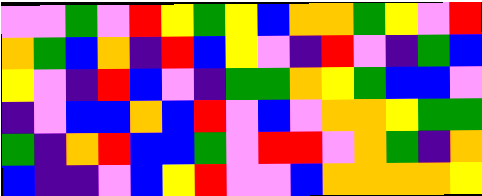[["violet", "violet", "green", "violet", "red", "yellow", "green", "yellow", "blue", "orange", "orange", "green", "yellow", "violet", "red"], ["orange", "green", "blue", "orange", "indigo", "red", "blue", "yellow", "violet", "indigo", "red", "violet", "indigo", "green", "blue"], ["yellow", "violet", "indigo", "red", "blue", "violet", "indigo", "green", "green", "orange", "yellow", "green", "blue", "blue", "violet"], ["indigo", "violet", "blue", "blue", "orange", "blue", "red", "violet", "blue", "violet", "orange", "orange", "yellow", "green", "green"], ["green", "indigo", "orange", "red", "blue", "blue", "green", "violet", "red", "red", "violet", "orange", "green", "indigo", "orange"], ["blue", "indigo", "indigo", "violet", "blue", "yellow", "red", "violet", "violet", "blue", "orange", "orange", "orange", "orange", "yellow"]]